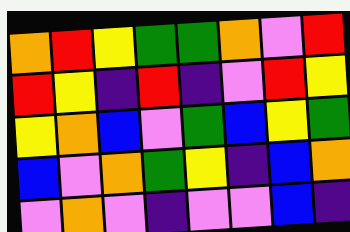[["orange", "red", "yellow", "green", "green", "orange", "violet", "red"], ["red", "yellow", "indigo", "red", "indigo", "violet", "red", "yellow"], ["yellow", "orange", "blue", "violet", "green", "blue", "yellow", "green"], ["blue", "violet", "orange", "green", "yellow", "indigo", "blue", "orange"], ["violet", "orange", "violet", "indigo", "violet", "violet", "blue", "indigo"]]